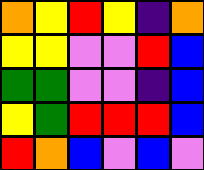[["orange", "yellow", "red", "yellow", "indigo", "orange"], ["yellow", "yellow", "violet", "violet", "red", "blue"], ["green", "green", "violet", "violet", "indigo", "blue"], ["yellow", "green", "red", "red", "red", "blue"], ["red", "orange", "blue", "violet", "blue", "violet"]]